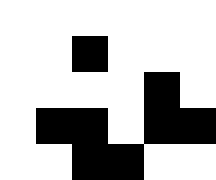[["white", "white", "white", "white", "white", "white"], ["white", "white", "black", "white", "white", "white"], ["white", "white", "white", "white", "black", "white"], ["white", "black", "black", "white", "black", "black"], ["white", "white", "black", "black", "white", "white"]]